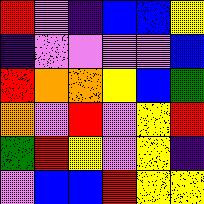[["red", "violet", "indigo", "blue", "blue", "yellow"], ["indigo", "violet", "violet", "violet", "violet", "blue"], ["red", "orange", "orange", "yellow", "blue", "green"], ["orange", "violet", "red", "violet", "yellow", "red"], ["green", "red", "yellow", "violet", "yellow", "indigo"], ["violet", "blue", "blue", "red", "yellow", "yellow"]]